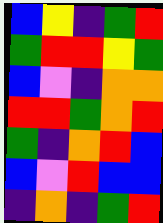[["blue", "yellow", "indigo", "green", "red"], ["green", "red", "red", "yellow", "green"], ["blue", "violet", "indigo", "orange", "orange"], ["red", "red", "green", "orange", "red"], ["green", "indigo", "orange", "red", "blue"], ["blue", "violet", "red", "blue", "blue"], ["indigo", "orange", "indigo", "green", "red"]]